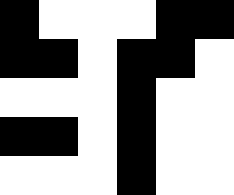[["black", "white", "white", "white", "black", "black"], ["black", "black", "white", "black", "black", "white"], ["white", "white", "white", "black", "white", "white"], ["black", "black", "white", "black", "white", "white"], ["white", "white", "white", "black", "white", "white"]]